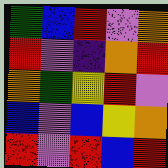[["green", "blue", "red", "violet", "orange"], ["red", "violet", "indigo", "orange", "red"], ["orange", "green", "yellow", "red", "violet"], ["blue", "violet", "blue", "yellow", "orange"], ["red", "violet", "red", "blue", "red"]]